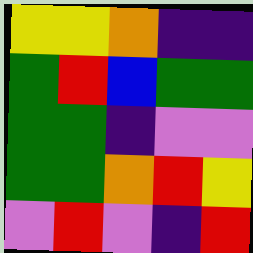[["yellow", "yellow", "orange", "indigo", "indigo"], ["green", "red", "blue", "green", "green"], ["green", "green", "indigo", "violet", "violet"], ["green", "green", "orange", "red", "yellow"], ["violet", "red", "violet", "indigo", "red"]]